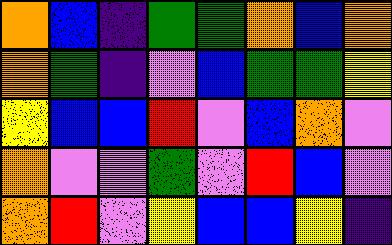[["orange", "blue", "indigo", "green", "green", "orange", "blue", "orange"], ["orange", "green", "indigo", "violet", "blue", "green", "green", "yellow"], ["yellow", "blue", "blue", "red", "violet", "blue", "orange", "violet"], ["orange", "violet", "violet", "green", "violet", "red", "blue", "violet"], ["orange", "red", "violet", "yellow", "blue", "blue", "yellow", "indigo"]]